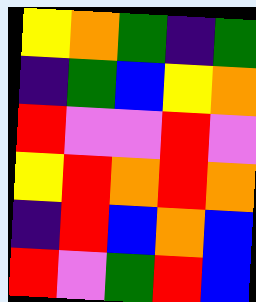[["yellow", "orange", "green", "indigo", "green"], ["indigo", "green", "blue", "yellow", "orange"], ["red", "violet", "violet", "red", "violet"], ["yellow", "red", "orange", "red", "orange"], ["indigo", "red", "blue", "orange", "blue"], ["red", "violet", "green", "red", "blue"]]